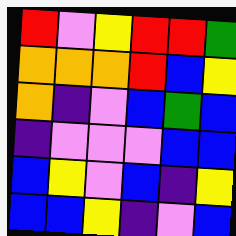[["red", "violet", "yellow", "red", "red", "green"], ["orange", "orange", "orange", "red", "blue", "yellow"], ["orange", "indigo", "violet", "blue", "green", "blue"], ["indigo", "violet", "violet", "violet", "blue", "blue"], ["blue", "yellow", "violet", "blue", "indigo", "yellow"], ["blue", "blue", "yellow", "indigo", "violet", "blue"]]